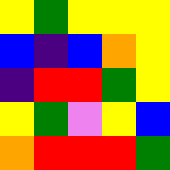[["yellow", "green", "yellow", "yellow", "yellow"], ["blue", "indigo", "blue", "orange", "yellow"], ["indigo", "red", "red", "green", "yellow"], ["yellow", "green", "violet", "yellow", "blue"], ["orange", "red", "red", "red", "green"]]